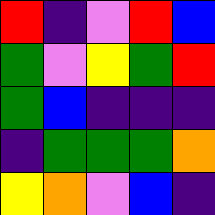[["red", "indigo", "violet", "red", "blue"], ["green", "violet", "yellow", "green", "red"], ["green", "blue", "indigo", "indigo", "indigo"], ["indigo", "green", "green", "green", "orange"], ["yellow", "orange", "violet", "blue", "indigo"]]